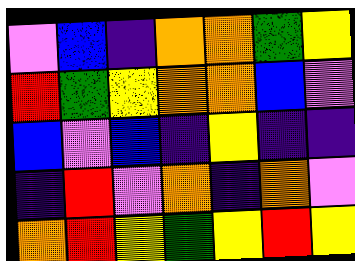[["violet", "blue", "indigo", "orange", "orange", "green", "yellow"], ["red", "green", "yellow", "orange", "orange", "blue", "violet"], ["blue", "violet", "blue", "indigo", "yellow", "indigo", "indigo"], ["indigo", "red", "violet", "orange", "indigo", "orange", "violet"], ["orange", "red", "yellow", "green", "yellow", "red", "yellow"]]